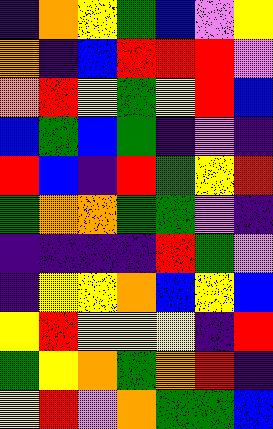[["indigo", "orange", "yellow", "green", "blue", "violet", "yellow"], ["orange", "indigo", "blue", "red", "red", "red", "violet"], ["orange", "red", "yellow", "green", "yellow", "red", "blue"], ["blue", "green", "blue", "green", "indigo", "violet", "indigo"], ["red", "blue", "indigo", "red", "green", "yellow", "red"], ["green", "orange", "orange", "green", "green", "violet", "indigo"], ["indigo", "indigo", "indigo", "indigo", "red", "green", "violet"], ["indigo", "yellow", "yellow", "orange", "blue", "yellow", "blue"], ["yellow", "red", "yellow", "yellow", "yellow", "indigo", "red"], ["green", "yellow", "orange", "green", "orange", "red", "indigo"], ["yellow", "red", "violet", "orange", "green", "green", "blue"]]